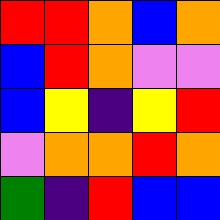[["red", "red", "orange", "blue", "orange"], ["blue", "red", "orange", "violet", "violet"], ["blue", "yellow", "indigo", "yellow", "red"], ["violet", "orange", "orange", "red", "orange"], ["green", "indigo", "red", "blue", "blue"]]